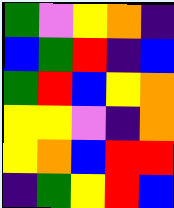[["green", "violet", "yellow", "orange", "indigo"], ["blue", "green", "red", "indigo", "blue"], ["green", "red", "blue", "yellow", "orange"], ["yellow", "yellow", "violet", "indigo", "orange"], ["yellow", "orange", "blue", "red", "red"], ["indigo", "green", "yellow", "red", "blue"]]